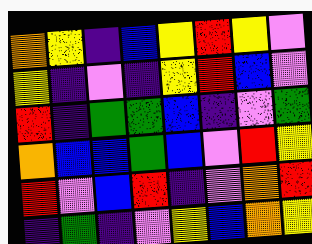[["orange", "yellow", "indigo", "blue", "yellow", "red", "yellow", "violet"], ["yellow", "indigo", "violet", "indigo", "yellow", "red", "blue", "violet"], ["red", "indigo", "green", "green", "blue", "indigo", "violet", "green"], ["orange", "blue", "blue", "green", "blue", "violet", "red", "yellow"], ["red", "violet", "blue", "red", "indigo", "violet", "orange", "red"], ["indigo", "green", "indigo", "violet", "yellow", "blue", "orange", "yellow"]]